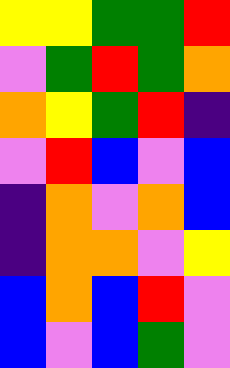[["yellow", "yellow", "green", "green", "red"], ["violet", "green", "red", "green", "orange"], ["orange", "yellow", "green", "red", "indigo"], ["violet", "red", "blue", "violet", "blue"], ["indigo", "orange", "violet", "orange", "blue"], ["indigo", "orange", "orange", "violet", "yellow"], ["blue", "orange", "blue", "red", "violet"], ["blue", "violet", "blue", "green", "violet"]]